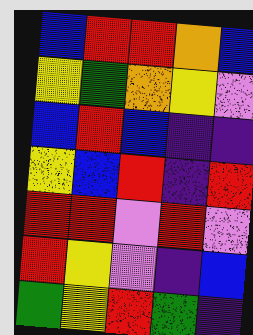[["blue", "red", "red", "orange", "blue"], ["yellow", "green", "orange", "yellow", "violet"], ["blue", "red", "blue", "indigo", "indigo"], ["yellow", "blue", "red", "indigo", "red"], ["red", "red", "violet", "red", "violet"], ["red", "yellow", "violet", "indigo", "blue"], ["green", "yellow", "red", "green", "indigo"]]